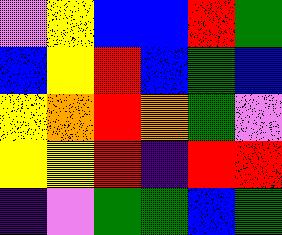[["violet", "yellow", "blue", "blue", "red", "green"], ["blue", "yellow", "red", "blue", "green", "blue"], ["yellow", "orange", "red", "orange", "green", "violet"], ["yellow", "yellow", "red", "indigo", "red", "red"], ["indigo", "violet", "green", "green", "blue", "green"]]